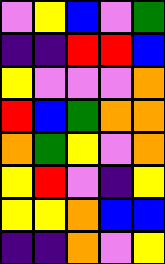[["violet", "yellow", "blue", "violet", "green"], ["indigo", "indigo", "red", "red", "blue"], ["yellow", "violet", "violet", "violet", "orange"], ["red", "blue", "green", "orange", "orange"], ["orange", "green", "yellow", "violet", "orange"], ["yellow", "red", "violet", "indigo", "yellow"], ["yellow", "yellow", "orange", "blue", "blue"], ["indigo", "indigo", "orange", "violet", "yellow"]]